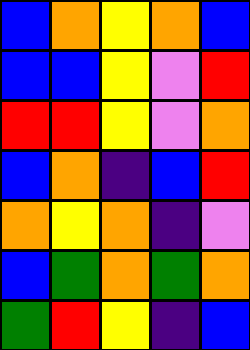[["blue", "orange", "yellow", "orange", "blue"], ["blue", "blue", "yellow", "violet", "red"], ["red", "red", "yellow", "violet", "orange"], ["blue", "orange", "indigo", "blue", "red"], ["orange", "yellow", "orange", "indigo", "violet"], ["blue", "green", "orange", "green", "orange"], ["green", "red", "yellow", "indigo", "blue"]]